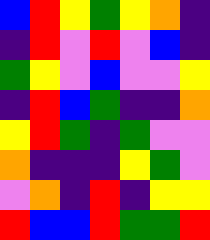[["blue", "red", "yellow", "green", "yellow", "orange", "indigo"], ["indigo", "red", "violet", "red", "violet", "blue", "indigo"], ["green", "yellow", "violet", "blue", "violet", "violet", "yellow"], ["indigo", "red", "blue", "green", "indigo", "indigo", "orange"], ["yellow", "red", "green", "indigo", "green", "violet", "violet"], ["orange", "indigo", "indigo", "indigo", "yellow", "green", "violet"], ["violet", "orange", "indigo", "red", "indigo", "yellow", "yellow"], ["red", "blue", "blue", "red", "green", "green", "red"]]